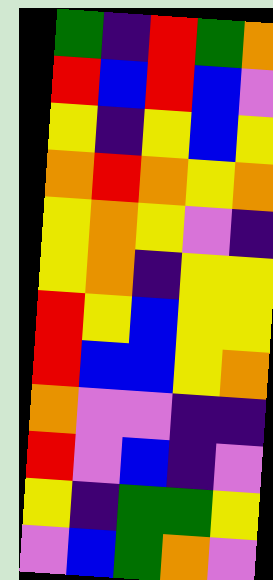[["green", "indigo", "red", "green", "orange"], ["red", "blue", "red", "blue", "violet"], ["yellow", "indigo", "yellow", "blue", "yellow"], ["orange", "red", "orange", "yellow", "orange"], ["yellow", "orange", "yellow", "violet", "indigo"], ["yellow", "orange", "indigo", "yellow", "yellow"], ["red", "yellow", "blue", "yellow", "yellow"], ["red", "blue", "blue", "yellow", "orange"], ["orange", "violet", "violet", "indigo", "indigo"], ["red", "violet", "blue", "indigo", "violet"], ["yellow", "indigo", "green", "green", "yellow"], ["violet", "blue", "green", "orange", "violet"]]